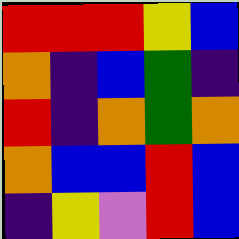[["red", "red", "red", "yellow", "blue"], ["orange", "indigo", "blue", "green", "indigo"], ["red", "indigo", "orange", "green", "orange"], ["orange", "blue", "blue", "red", "blue"], ["indigo", "yellow", "violet", "red", "blue"]]